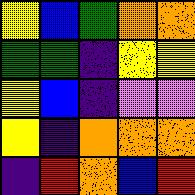[["yellow", "blue", "green", "orange", "orange"], ["green", "green", "indigo", "yellow", "yellow"], ["yellow", "blue", "indigo", "violet", "violet"], ["yellow", "indigo", "orange", "orange", "orange"], ["indigo", "red", "orange", "blue", "red"]]